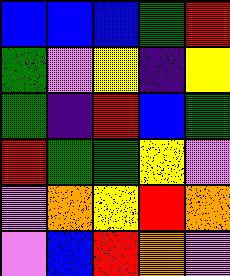[["blue", "blue", "blue", "green", "red"], ["green", "violet", "yellow", "indigo", "yellow"], ["green", "indigo", "red", "blue", "green"], ["red", "green", "green", "yellow", "violet"], ["violet", "orange", "yellow", "red", "orange"], ["violet", "blue", "red", "orange", "violet"]]